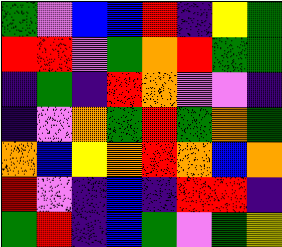[["green", "violet", "blue", "blue", "red", "indigo", "yellow", "green"], ["red", "red", "violet", "green", "orange", "red", "green", "green"], ["indigo", "green", "indigo", "red", "orange", "violet", "violet", "indigo"], ["indigo", "violet", "orange", "green", "red", "green", "orange", "green"], ["orange", "blue", "yellow", "orange", "red", "orange", "blue", "orange"], ["red", "violet", "indigo", "blue", "indigo", "red", "red", "indigo"], ["green", "red", "indigo", "blue", "green", "violet", "green", "yellow"]]